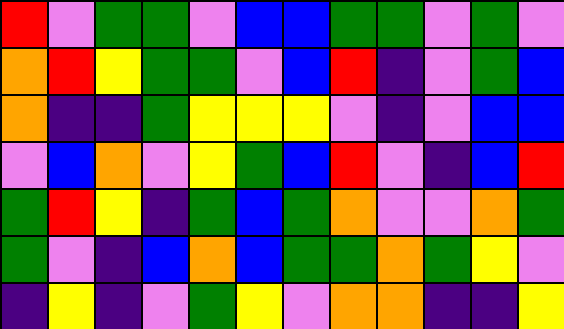[["red", "violet", "green", "green", "violet", "blue", "blue", "green", "green", "violet", "green", "violet"], ["orange", "red", "yellow", "green", "green", "violet", "blue", "red", "indigo", "violet", "green", "blue"], ["orange", "indigo", "indigo", "green", "yellow", "yellow", "yellow", "violet", "indigo", "violet", "blue", "blue"], ["violet", "blue", "orange", "violet", "yellow", "green", "blue", "red", "violet", "indigo", "blue", "red"], ["green", "red", "yellow", "indigo", "green", "blue", "green", "orange", "violet", "violet", "orange", "green"], ["green", "violet", "indigo", "blue", "orange", "blue", "green", "green", "orange", "green", "yellow", "violet"], ["indigo", "yellow", "indigo", "violet", "green", "yellow", "violet", "orange", "orange", "indigo", "indigo", "yellow"]]